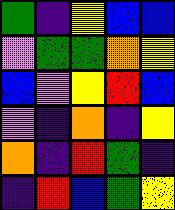[["green", "indigo", "yellow", "blue", "blue"], ["violet", "green", "green", "orange", "yellow"], ["blue", "violet", "yellow", "red", "blue"], ["violet", "indigo", "orange", "indigo", "yellow"], ["orange", "indigo", "red", "green", "indigo"], ["indigo", "red", "blue", "green", "yellow"]]